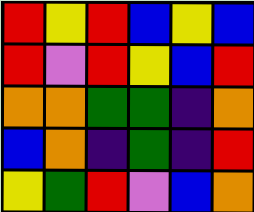[["red", "yellow", "red", "blue", "yellow", "blue"], ["red", "violet", "red", "yellow", "blue", "red"], ["orange", "orange", "green", "green", "indigo", "orange"], ["blue", "orange", "indigo", "green", "indigo", "red"], ["yellow", "green", "red", "violet", "blue", "orange"]]